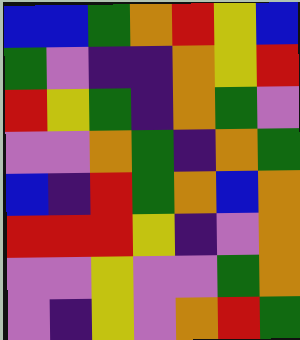[["blue", "blue", "green", "orange", "red", "yellow", "blue"], ["green", "violet", "indigo", "indigo", "orange", "yellow", "red"], ["red", "yellow", "green", "indigo", "orange", "green", "violet"], ["violet", "violet", "orange", "green", "indigo", "orange", "green"], ["blue", "indigo", "red", "green", "orange", "blue", "orange"], ["red", "red", "red", "yellow", "indigo", "violet", "orange"], ["violet", "violet", "yellow", "violet", "violet", "green", "orange"], ["violet", "indigo", "yellow", "violet", "orange", "red", "green"]]